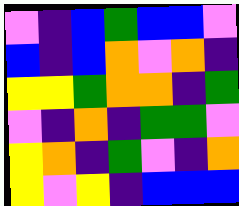[["violet", "indigo", "blue", "green", "blue", "blue", "violet"], ["blue", "indigo", "blue", "orange", "violet", "orange", "indigo"], ["yellow", "yellow", "green", "orange", "orange", "indigo", "green"], ["violet", "indigo", "orange", "indigo", "green", "green", "violet"], ["yellow", "orange", "indigo", "green", "violet", "indigo", "orange"], ["yellow", "violet", "yellow", "indigo", "blue", "blue", "blue"]]